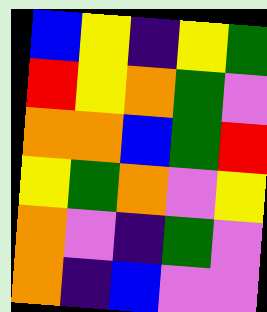[["blue", "yellow", "indigo", "yellow", "green"], ["red", "yellow", "orange", "green", "violet"], ["orange", "orange", "blue", "green", "red"], ["yellow", "green", "orange", "violet", "yellow"], ["orange", "violet", "indigo", "green", "violet"], ["orange", "indigo", "blue", "violet", "violet"]]